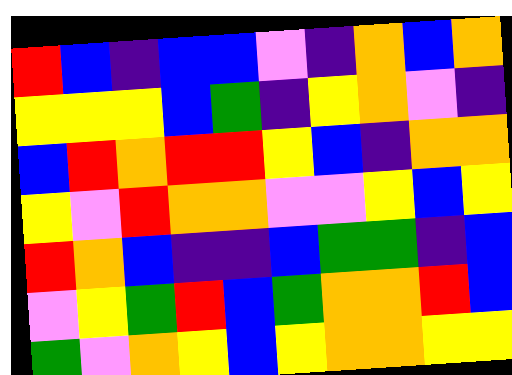[["red", "blue", "indigo", "blue", "blue", "violet", "indigo", "orange", "blue", "orange"], ["yellow", "yellow", "yellow", "blue", "green", "indigo", "yellow", "orange", "violet", "indigo"], ["blue", "red", "orange", "red", "red", "yellow", "blue", "indigo", "orange", "orange"], ["yellow", "violet", "red", "orange", "orange", "violet", "violet", "yellow", "blue", "yellow"], ["red", "orange", "blue", "indigo", "indigo", "blue", "green", "green", "indigo", "blue"], ["violet", "yellow", "green", "red", "blue", "green", "orange", "orange", "red", "blue"], ["green", "violet", "orange", "yellow", "blue", "yellow", "orange", "orange", "yellow", "yellow"]]